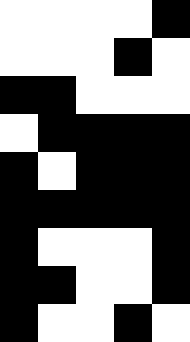[["white", "white", "white", "white", "black"], ["white", "white", "white", "black", "white"], ["black", "black", "white", "white", "white"], ["white", "black", "black", "black", "black"], ["black", "white", "black", "black", "black"], ["black", "black", "black", "black", "black"], ["black", "white", "white", "white", "black"], ["black", "black", "white", "white", "black"], ["black", "white", "white", "black", "white"]]